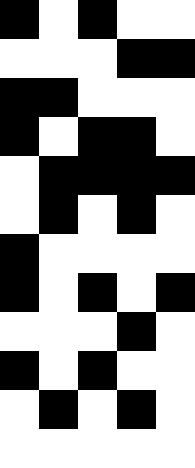[["black", "white", "black", "white", "white"], ["white", "white", "white", "black", "black"], ["black", "black", "white", "white", "white"], ["black", "white", "black", "black", "white"], ["white", "black", "black", "black", "black"], ["white", "black", "white", "black", "white"], ["black", "white", "white", "white", "white"], ["black", "white", "black", "white", "black"], ["white", "white", "white", "black", "white"], ["black", "white", "black", "white", "white"], ["white", "black", "white", "black", "white"], ["white", "white", "white", "white", "white"]]